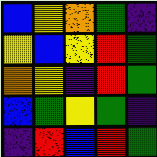[["blue", "yellow", "orange", "green", "indigo"], ["yellow", "blue", "yellow", "red", "green"], ["orange", "yellow", "indigo", "red", "green"], ["blue", "green", "yellow", "green", "indigo"], ["indigo", "red", "blue", "red", "green"]]